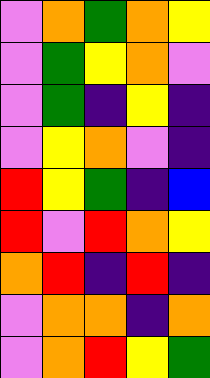[["violet", "orange", "green", "orange", "yellow"], ["violet", "green", "yellow", "orange", "violet"], ["violet", "green", "indigo", "yellow", "indigo"], ["violet", "yellow", "orange", "violet", "indigo"], ["red", "yellow", "green", "indigo", "blue"], ["red", "violet", "red", "orange", "yellow"], ["orange", "red", "indigo", "red", "indigo"], ["violet", "orange", "orange", "indigo", "orange"], ["violet", "orange", "red", "yellow", "green"]]